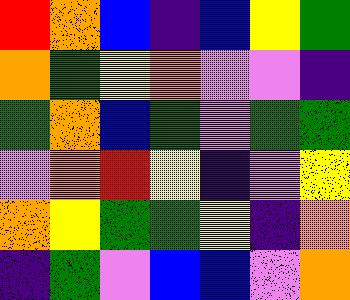[["red", "orange", "blue", "indigo", "blue", "yellow", "green"], ["orange", "green", "yellow", "orange", "violet", "violet", "indigo"], ["green", "orange", "blue", "green", "violet", "green", "green"], ["violet", "orange", "red", "yellow", "indigo", "violet", "yellow"], ["orange", "yellow", "green", "green", "yellow", "indigo", "orange"], ["indigo", "green", "violet", "blue", "blue", "violet", "orange"]]